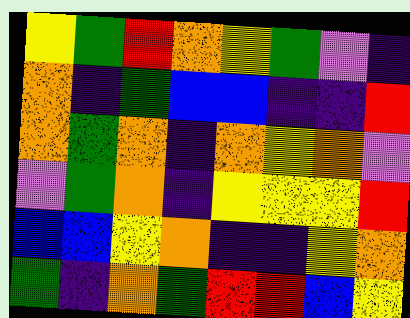[["yellow", "green", "red", "orange", "yellow", "green", "violet", "indigo"], ["orange", "indigo", "green", "blue", "blue", "indigo", "indigo", "red"], ["orange", "green", "orange", "indigo", "orange", "yellow", "orange", "violet"], ["violet", "green", "orange", "indigo", "yellow", "yellow", "yellow", "red"], ["blue", "blue", "yellow", "orange", "indigo", "indigo", "yellow", "orange"], ["green", "indigo", "orange", "green", "red", "red", "blue", "yellow"]]